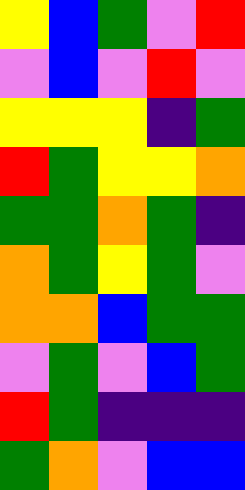[["yellow", "blue", "green", "violet", "red"], ["violet", "blue", "violet", "red", "violet"], ["yellow", "yellow", "yellow", "indigo", "green"], ["red", "green", "yellow", "yellow", "orange"], ["green", "green", "orange", "green", "indigo"], ["orange", "green", "yellow", "green", "violet"], ["orange", "orange", "blue", "green", "green"], ["violet", "green", "violet", "blue", "green"], ["red", "green", "indigo", "indigo", "indigo"], ["green", "orange", "violet", "blue", "blue"]]